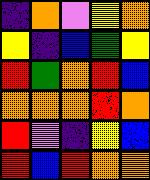[["indigo", "orange", "violet", "yellow", "orange"], ["yellow", "indigo", "blue", "green", "yellow"], ["red", "green", "orange", "red", "blue"], ["orange", "orange", "orange", "red", "orange"], ["red", "violet", "indigo", "yellow", "blue"], ["red", "blue", "red", "orange", "orange"]]